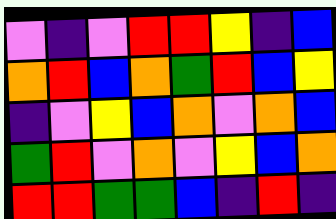[["violet", "indigo", "violet", "red", "red", "yellow", "indigo", "blue"], ["orange", "red", "blue", "orange", "green", "red", "blue", "yellow"], ["indigo", "violet", "yellow", "blue", "orange", "violet", "orange", "blue"], ["green", "red", "violet", "orange", "violet", "yellow", "blue", "orange"], ["red", "red", "green", "green", "blue", "indigo", "red", "indigo"]]